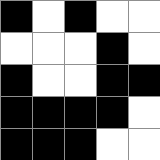[["black", "white", "black", "white", "white"], ["white", "white", "white", "black", "white"], ["black", "white", "white", "black", "black"], ["black", "black", "black", "black", "white"], ["black", "black", "black", "white", "white"]]